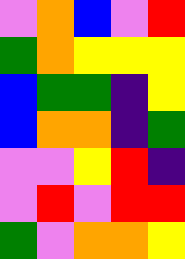[["violet", "orange", "blue", "violet", "red"], ["green", "orange", "yellow", "yellow", "yellow"], ["blue", "green", "green", "indigo", "yellow"], ["blue", "orange", "orange", "indigo", "green"], ["violet", "violet", "yellow", "red", "indigo"], ["violet", "red", "violet", "red", "red"], ["green", "violet", "orange", "orange", "yellow"]]